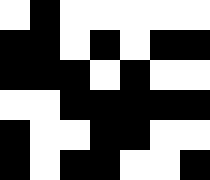[["white", "black", "white", "white", "white", "white", "white"], ["black", "black", "white", "black", "white", "black", "black"], ["black", "black", "black", "white", "black", "white", "white"], ["white", "white", "black", "black", "black", "black", "black"], ["black", "white", "white", "black", "black", "white", "white"], ["black", "white", "black", "black", "white", "white", "black"]]